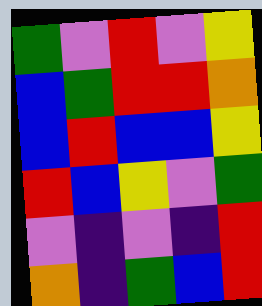[["green", "violet", "red", "violet", "yellow"], ["blue", "green", "red", "red", "orange"], ["blue", "red", "blue", "blue", "yellow"], ["red", "blue", "yellow", "violet", "green"], ["violet", "indigo", "violet", "indigo", "red"], ["orange", "indigo", "green", "blue", "red"]]